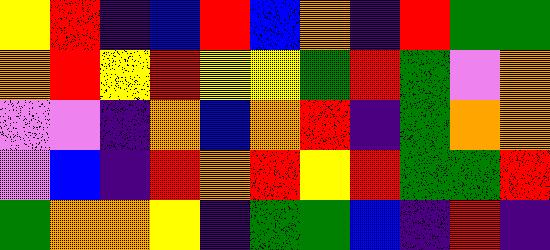[["yellow", "red", "indigo", "blue", "red", "blue", "orange", "indigo", "red", "green", "green"], ["orange", "red", "yellow", "red", "yellow", "yellow", "green", "red", "green", "violet", "orange"], ["violet", "violet", "indigo", "orange", "blue", "orange", "red", "indigo", "green", "orange", "orange"], ["violet", "blue", "indigo", "red", "orange", "red", "yellow", "red", "green", "green", "red"], ["green", "orange", "orange", "yellow", "indigo", "green", "green", "blue", "indigo", "red", "indigo"]]